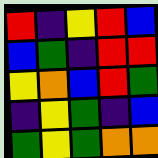[["red", "indigo", "yellow", "red", "blue"], ["blue", "green", "indigo", "red", "red"], ["yellow", "orange", "blue", "red", "green"], ["indigo", "yellow", "green", "indigo", "blue"], ["green", "yellow", "green", "orange", "orange"]]